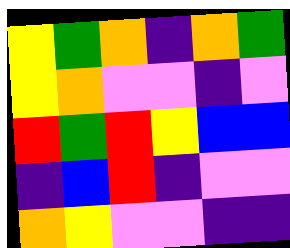[["yellow", "green", "orange", "indigo", "orange", "green"], ["yellow", "orange", "violet", "violet", "indigo", "violet"], ["red", "green", "red", "yellow", "blue", "blue"], ["indigo", "blue", "red", "indigo", "violet", "violet"], ["orange", "yellow", "violet", "violet", "indigo", "indigo"]]